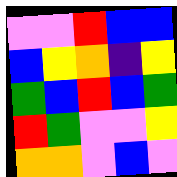[["violet", "violet", "red", "blue", "blue"], ["blue", "yellow", "orange", "indigo", "yellow"], ["green", "blue", "red", "blue", "green"], ["red", "green", "violet", "violet", "yellow"], ["orange", "orange", "violet", "blue", "violet"]]